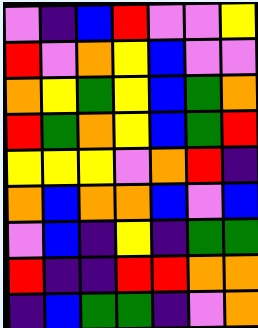[["violet", "indigo", "blue", "red", "violet", "violet", "yellow"], ["red", "violet", "orange", "yellow", "blue", "violet", "violet"], ["orange", "yellow", "green", "yellow", "blue", "green", "orange"], ["red", "green", "orange", "yellow", "blue", "green", "red"], ["yellow", "yellow", "yellow", "violet", "orange", "red", "indigo"], ["orange", "blue", "orange", "orange", "blue", "violet", "blue"], ["violet", "blue", "indigo", "yellow", "indigo", "green", "green"], ["red", "indigo", "indigo", "red", "red", "orange", "orange"], ["indigo", "blue", "green", "green", "indigo", "violet", "orange"]]